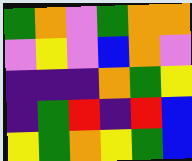[["green", "orange", "violet", "green", "orange", "orange"], ["violet", "yellow", "violet", "blue", "orange", "violet"], ["indigo", "indigo", "indigo", "orange", "green", "yellow"], ["indigo", "green", "red", "indigo", "red", "blue"], ["yellow", "green", "orange", "yellow", "green", "blue"]]